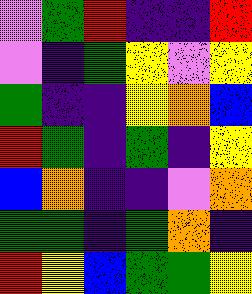[["violet", "green", "red", "indigo", "indigo", "red"], ["violet", "indigo", "green", "yellow", "violet", "yellow"], ["green", "indigo", "indigo", "yellow", "orange", "blue"], ["red", "green", "indigo", "green", "indigo", "yellow"], ["blue", "orange", "indigo", "indigo", "violet", "orange"], ["green", "green", "indigo", "green", "orange", "indigo"], ["red", "yellow", "blue", "green", "green", "yellow"]]